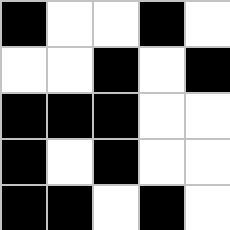[["black", "white", "white", "black", "white"], ["white", "white", "black", "white", "black"], ["black", "black", "black", "white", "white"], ["black", "white", "black", "white", "white"], ["black", "black", "white", "black", "white"]]